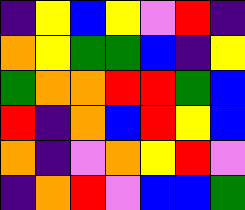[["indigo", "yellow", "blue", "yellow", "violet", "red", "indigo"], ["orange", "yellow", "green", "green", "blue", "indigo", "yellow"], ["green", "orange", "orange", "red", "red", "green", "blue"], ["red", "indigo", "orange", "blue", "red", "yellow", "blue"], ["orange", "indigo", "violet", "orange", "yellow", "red", "violet"], ["indigo", "orange", "red", "violet", "blue", "blue", "green"]]